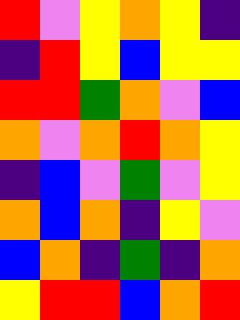[["red", "violet", "yellow", "orange", "yellow", "indigo"], ["indigo", "red", "yellow", "blue", "yellow", "yellow"], ["red", "red", "green", "orange", "violet", "blue"], ["orange", "violet", "orange", "red", "orange", "yellow"], ["indigo", "blue", "violet", "green", "violet", "yellow"], ["orange", "blue", "orange", "indigo", "yellow", "violet"], ["blue", "orange", "indigo", "green", "indigo", "orange"], ["yellow", "red", "red", "blue", "orange", "red"]]